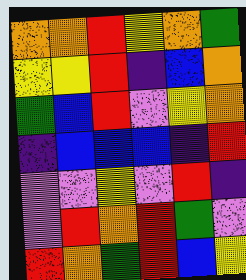[["orange", "orange", "red", "yellow", "orange", "green"], ["yellow", "yellow", "red", "indigo", "blue", "orange"], ["green", "blue", "red", "violet", "yellow", "orange"], ["indigo", "blue", "blue", "blue", "indigo", "red"], ["violet", "violet", "yellow", "violet", "red", "indigo"], ["violet", "red", "orange", "red", "green", "violet"], ["red", "orange", "green", "red", "blue", "yellow"]]